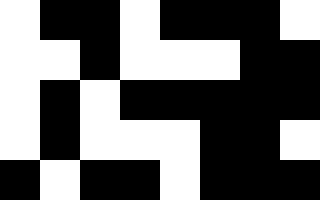[["white", "black", "black", "white", "black", "black", "black", "white"], ["white", "white", "black", "white", "white", "white", "black", "black"], ["white", "black", "white", "black", "black", "black", "black", "black"], ["white", "black", "white", "white", "white", "black", "black", "white"], ["black", "white", "black", "black", "white", "black", "black", "black"]]